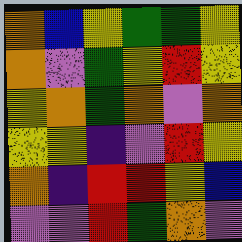[["orange", "blue", "yellow", "green", "green", "yellow"], ["orange", "violet", "green", "yellow", "red", "yellow"], ["yellow", "orange", "green", "orange", "violet", "orange"], ["yellow", "yellow", "indigo", "violet", "red", "yellow"], ["orange", "indigo", "red", "red", "yellow", "blue"], ["violet", "violet", "red", "green", "orange", "violet"]]